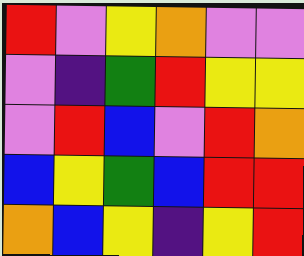[["red", "violet", "yellow", "orange", "violet", "violet"], ["violet", "indigo", "green", "red", "yellow", "yellow"], ["violet", "red", "blue", "violet", "red", "orange"], ["blue", "yellow", "green", "blue", "red", "red"], ["orange", "blue", "yellow", "indigo", "yellow", "red"]]